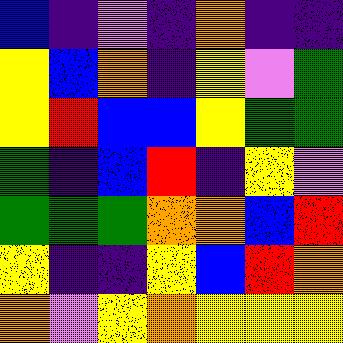[["blue", "indigo", "violet", "indigo", "orange", "indigo", "indigo"], ["yellow", "blue", "orange", "indigo", "yellow", "violet", "green"], ["yellow", "red", "blue", "blue", "yellow", "green", "green"], ["green", "indigo", "blue", "red", "indigo", "yellow", "violet"], ["green", "green", "green", "orange", "orange", "blue", "red"], ["yellow", "indigo", "indigo", "yellow", "blue", "red", "orange"], ["orange", "violet", "yellow", "orange", "yellow", "yellow", "yellow"]]